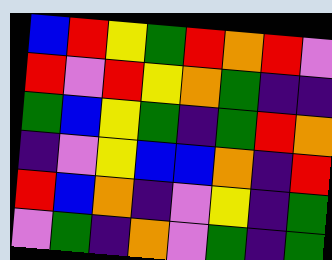[["blue", "red", "yellow", "green", "red", "orange", "red", "violet"], ["red", "violet", "red", "yellow", "orange", "green", "indigo", "indigo"], ["green", "blue", "yellow", "green", "indigo", "green", "red", "orange"], ["indigo", "violet", "yellow", "blue", "blue", "orange", "indigo", "red"], ["red", "blue", "orange", "indigo", "violet", "yellow", "indigo", "green"], ["violet", "green", "indigo", "orange", "violet", "green", "indigo", "green"]]